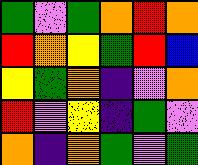[["green", "violet", "green", "orange", "red", "orange"], ["red", "orange", "yellow", "green", "red", "blue"], ["yellow", "green", "orange", "indigo", "violet", "orange"], ["red", "violet", "yellow", "indigo", "green", "violet"], ["orange", "indigo", "orange", "green", "violet", "green"]]